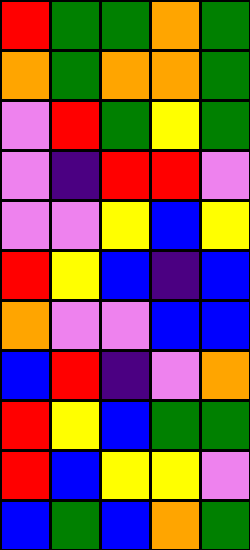[["red", "green", "green", "orange", "green"], ["orange", "green", "orange", "orange", "green"], ["violet", "red", "green", "yellow", "green"], ["violet", "indigo", "red", "red", "violet"], ["violet", "violet", "yellow", "blue", "yellow"], ["red", "yellow", "blue", "indigo", "blue"], ["orange", "violet", "violet", "blue", "blue"], ["blue", "red", "indigo", "violet", "orange"], ["red", "yellow", "blue", "green", "green"], ["red", "blue", "yellow", "yellow", "violet"], ["blue", "green", "blue", "orange", "green"]]